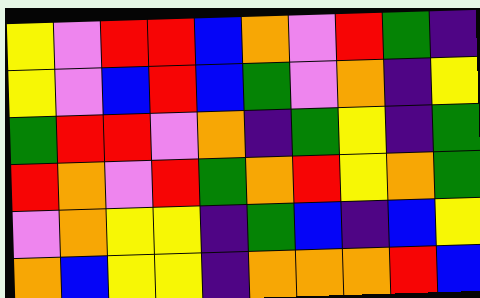[["yellow", "violet", "red", "red", "blue", "orange", "violet", "red", "green", "indigo"], ["yellow", "violet", "blue", "red", "blue", "green", "violet", "orange", "indigo", "yellow"], ["green", "red", "red", "violet", "orange", "indigo", "green", "yellow", "indigo", "green"], ["red", "orange", "violet", "red", "green", "orange", "red", "yellow", "orange", "green"], ["violet", "orange", "yellow", "yellow", "indigo", "green", "blue", "indigo", "blue", "yellow"], ["orange", "blue", "yellow", "yellow", "indigo", "orange", "orange", "orange", "red", "blue"]]